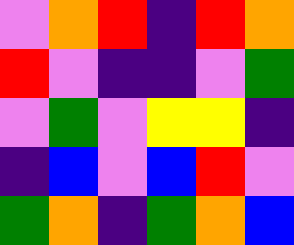[["violet", "orange", "red", "indigo", "red", "orange"], ["red", "violet", "indigo", "indigo", "violet", "green"], ["violet", "green", "violet", "yellow", "yellow", "indigo"], ["indigo", "blue", "violet", "blue", "red", "violet"], ["green", "orange", "indigo", "green", "orange", "blue"]]